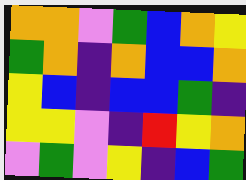[["orange", "orange", "violet", "green", "blue", "orange", "yellow"], ["green", "orange", "indigo", "orange", "blue", "blue", "orange"], ["yellow", "blue", "indigo", "blue", "blue", "green", "indigo"], ["yellow", "yellow", "violet", "indigo", "red", "yellow", "orange"], ["violet", "green", "violet", "yellow", "indigo", "blue", "green"]]